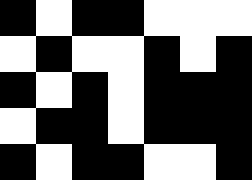[["black", "white", "black", "black", "white", "white", "white"], ["white", "black", "white", "white", "black", "white", "black"], ["black", "white", "black", "white", "black", "black", "black"], ["white", "black", "black", "white", "black", "black", "black"], ["black", "white", "black", "black", "white", "white", "black"]]